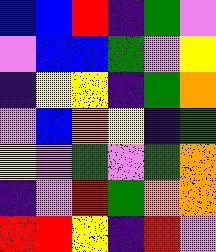[["blue", "blue", "red", "indigo", "green", "violet"], ["violet", "blue", "blue", "green", "violet", "yellow"], ["indigo", "yellow", "yellow", "indigo", "green", "orange"], ["violet", "blue", "orange", "yellow", "indigo", "green"], ["yellow", "violet", "green", "violet", "green", "orange"], ["indigo", "violet", "red", "green", "orange", "orange"], ["red", "red", "yellow", "indigo", "red", "violet"]]